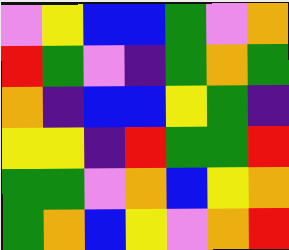[["violet", "yellow", "blue", "blue", "green", "violet", "orange"], ["red", "green", "violet", "indigo", "green", "orange", "green"], ["orange", "indigo", "blue", "blue", "yellow", "green", "indigo"], ["yellow", "yellow", "indigo", "red", "green", "green", "red"], ["green", "green", "violet", "orange", "blue", "yellow", "orange"], ["green", "orange", "blue", "yellow", "violet", "orange", "red"]]